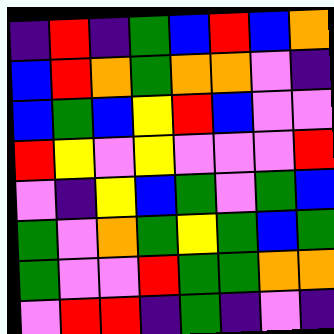[["indigo", "red", "indigo", "green", "blue", "red", "blue", "orange"], ["blue", "red", "orange", "green", "orange", "orange", "violet", "indigo"], ["blue", "green", "blue", "yellow", "red", "blue", "violet", "violet"], ["red", "yellow", "violet", "yellow", "violet", "violet", "violet", "red"], ["violet", "indigo", "yellow", "blue", "green", "violet", "green", "blue"], ["green", "violet", "orange", "green", "yellow", "green", "blue", "green"], ["green", "violet", "violet", "red", "green", "green", "orange", "orange"], ["violet", "red", "red", "indigo", "green", "indigo", "violet", "indigo"]]